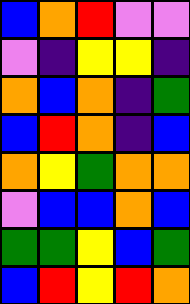[["blue", "orange", "red", "violet", "violet"], ["violet", "indigo", "yellow", "yellow", "indigo"], ["orange", "blue", "orange", "indigo", "green"], ["blue", "red", "orange", "indigo", "blue"], ["orange", "yellow", "green", "orange", "orange"], ["violet", "blue", "blue", "orange", "blue"], ["green", "green", "yellow", "blue", "green"], ["blue", "red", "yellow", "red", "orange"]]